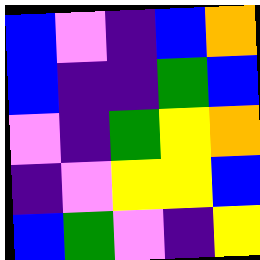[["blue", "violet", "indigo", "blue", "orange"], ["blue", "indigo", "indigo", "green", "blue"], ["violet", "indigo", "green", "yellow", "orange"], ["indigo", "violet", "yellow", "yellow", "blue"], ["blue", "green", "violet", "indigo", "yellow"]]